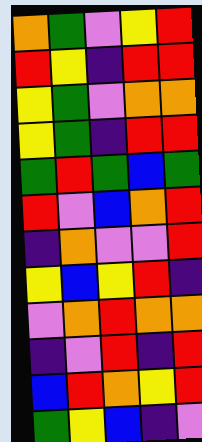[["orange", "green", "violet", "yellow", "red"], ["red", "yellow", "indigo", "red", "red"], ["yellow", "green", "violet", "orange", "orange"], ["yellow", "green", "indigo", "red", "red"], ["green", "red", "green", "blue", "green"], ["red", "violet", "blue", "orange", "red"], ["indigo", "orange", "violet", "violet", "red"], ["yellow", "blue", "yellow", "red", "indigo"], ["violet", "orange", "red", "orange", "orange"], ["indigo", "violet", "red", "indigo", "red"], ["blue", "red", "orange", "yellow", "red"], ["green", "yellow", "blue", "indigo", "violet"]]